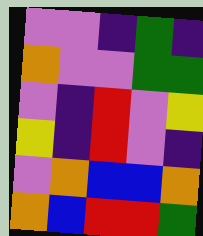[["violet", "violet", "indigo", "green", "indigo"], ["orange", "violet", "violet", "green", "green"], ["violet", "indigo", "red", "violet", "yellow"], ["yellow", "indigo", "red", "violet", "indigo"], ["violet", "orange", "blue", "blue", "orange"], ["orange", "blue", "red", "red", "green"]]